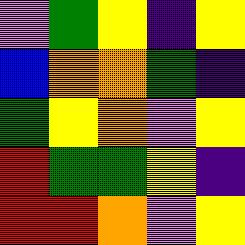[["violet", "green", "yellow", "indigo", "yellow"], ["blue", "orange", "orange", "green", "indigo"], ["green", "yellow", "orange", "violet", "yellow"], ["red", "green", "green", "yellow", "indigo"], ["red", "red", "orange", "violet", "yellow"]]